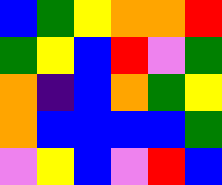[["blue", "green", "yellow", "orange", "orange", "red"], ["green", "yellow", "blue", "red", "violet", "green"], ["orange", "indigo", "blue", "orange", "green", "yellow"], ["orange", "blue", "blue", "blue", "blue", "green"], ["violet", "yellow", "blue", "violet", "red", "blue"]]